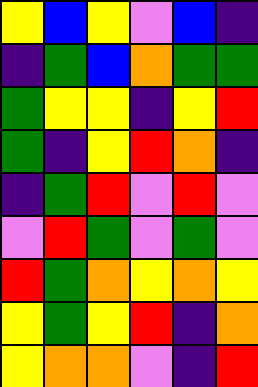[["yellow", "blue", "yellow", "violet", "blue", "indigo"], ["indigo", "green", "blue", "orange", "green", "green"], ["green", "yellow", "yellow", "indigo", "yellow", "red"], ["green", "indigo", "yellow", "red", "orange", "indigo"], ["indigo", "green", "red", "violet", "red", "violet"], ["violet", "red", "green", "violet", "green", "violet"], ["red", "green", "orange", "yellow", "orange", "yellow"], ["yellow", "green", "yellow", "red", "indigo", "orange"], ["yellow", "orange", "orange", "violet", "indigo", "red"]]